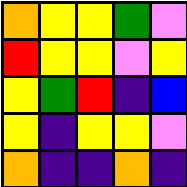[["orange", "yellow", "yellow", "green", "violet"], ["red", "yellow", "yellow", "violet", "yellow"], ["yellow", "green", "red", "indigo", "blue"], ["yellow", "indigo", "yellow", "yellow", "violet"], ["orange", "indigo", "indigo", "orange", "indigo"]]